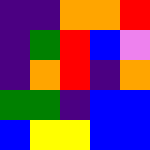[["indigo", "indigo", "orange", "orange", "red"], ["indigo", "green", "red", "blue", "violet"], ["indigo", "orange", "red", "indigo", "orange"], ["green", "green", "indigo", "blue", "blue"], ["blue", "yellow", "yellow", "blue", "blue"]]